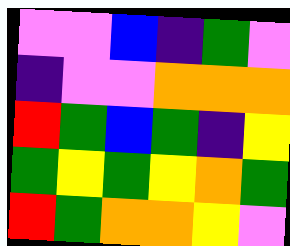[["violet", "violet", "blue", "indigo", "green", "violet"], ["indigo", "violet", "violet", "orange", "orange", "orange"], ["red", "green", "blue", "green", "indigo", "yellow"], ["green", "yellow", "green", "yellow", "orange", "green"], ["red", "green", "orange", "orange", "yellow", "violet"]]